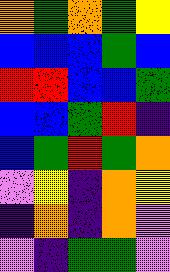[["orange", "green", "orange", "green", "yellow"], ["blue", "blue", "blue", "green", "blue"], ["red", "red", "blue", "blue", "green"], ["blue", "blue", "green", "red", "indigo"], ["blue", "green", "red", "green", "orange"], ["violet", "yellow", "indigo", "orange", "yellow"], ["indigo", "orange", "indigo", "orange", "violet"], ["violet", "indigo", "green", "green", "violet"]]